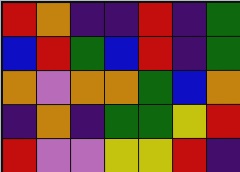[["red", "orange", "indigo", "indigo", "red", "indigo", "green"], ["blue", "red", "green", "blue", "red", "indigo", "green"], ["orange", "violet", "orange", "orange", "green", "blue", "orange"], ["indigo", "orange", "indigo", "green", "green", "yellow", "red"], ["red", "violet", "violet", "yellow", "yellow", "red", "indigo"]]